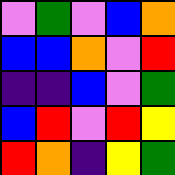[["violet", "green", "violet", "blue", "orange"], ["blue", "blue", "orange", "violet", "red"], ["indigo", "indigo", "blue", "violet", "green"], ["blue", "red", "violet", "red", "yellow"], ["red", "orange", "indigo", "yellow", "green"]]